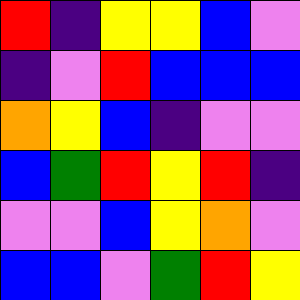[["red", "indigo", "yellow", "yellow", "blue", "violet"], ["indigo", "violet", "red", "blue", "blue", "blue"], ["orange", "yellow", "blue", "indigo", "violet", "violet"], ["blue", "green", "red", "yellow", "red", "indigo"], ["violet", "violet", "blue", "yellow", "orange", "violet"], ["blue", "blue", "violet", "green", "red", "yellow"]]